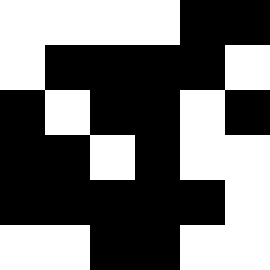[["white", "white", "white", "white", "black", "black"], ["white", "black", "black", "black", "black", "white"], ["black", "white", "black", "black", "white", "black"], ["black", "black", "white", "black", "white", "white"], ["black", "black", "black", "black", "black", "white"], ["white", "white", "black", "black", "white", "white"]]